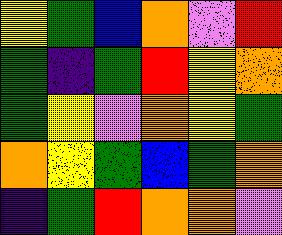[["yellow", "green", "blue", "orange", "violet", "red"], ["green", "indigo", "green", "red", "yellow", "orange"], ["green", "yellow", "violet", "orange", "yellow", "green"], ["orange", "yellow", "green", "blue", "green", "orange"], ["indigo", "green", "red", "orange", "orange", "violet"]]